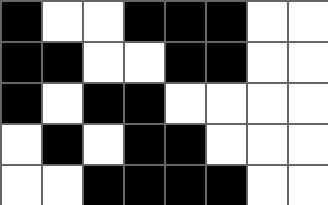[["black", "white", "white", "black", "black", "black", "white", "white"], ["black", "black", "white", "white", "black", "black", "white", "white"], ["black", "white", "black", "black", "white", "white", "white", "white"], ["white", "black", "white", "black", "black", "white", "white", "white"], ["white", "white", "black", "black", "black", "black", "white", "white"]]